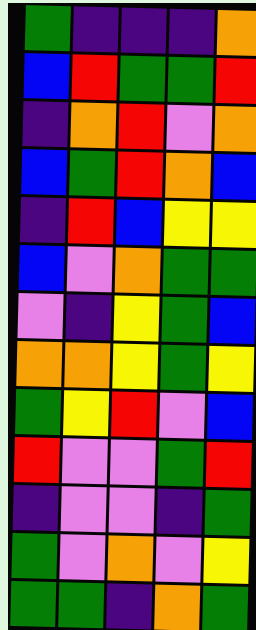[["green", "indigo", "indigo", "indigo", "orange"], ["blue", "red", "green", "green", "red"], ["indigo", "orange", "red", "violet", "orange"], ["blue", "green", "red", "orange", "blue"], ["indigo", "red", "blue", "yellow", "yellow"], ["blue", "violet", "orange", "green", "green"], ["violet", "indigo", "yellow", "green", "blue"], ["orange", "orange", "yellow", "green", "yellow"], ["green", "yellow", "red", "violet", "blue"], ["red", "violet", "violet", "green", "red"], ["indigo", "violet", "violet", "indigo", "green"], ["green", "violet", "orange", "violet", "yellow"], ["green", "green", "indigo", "orange", "green"]]